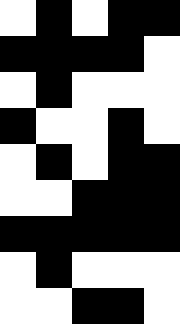[["white", "black", "white", "black", "black"], ["black", "black", "black", "black", "white"], ["white", "black", "white", "white", "white"], ["black", "white", "white", "black", "white"], ["white", "black", "white", "black", "black"], ["white", "white", "black", "black", "black"], ["black", "black", "black", "black", "black"], ["white", "black", "white", "white", "white"], ["white", "white", "black", "black", "white"]]